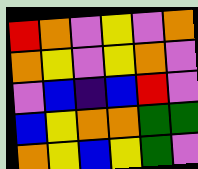[["red", "orange", "violet", "yellow", "violet", "orange"], ["orange", "yellow", "violet", "yellow", "orange", "violet"], ["violet", "blue", "indigo", "blue", "red", "violet"], ["blue", "yellow", "orange", "orange", "green", "green"], ["orange", "yellow", "blue", "yellow", "green", "violet"]]